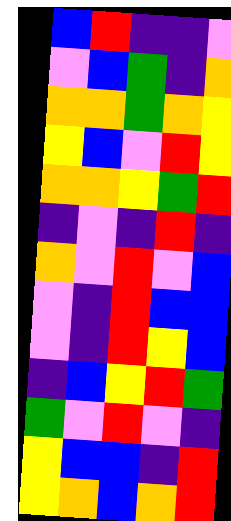[["blue", "red", "indigo", "indigo", "violet"], ["violet", "blue", "green", "indigo", "orange"], ["orange", "orange", "green", "orange", "yellow"], ["yellow", "blue", "violet", "red", "yellow"], ["orange", "orange", "yellow", "green", "red"], ["indigo", "violet", "indigo", "red", "indigo"], ["orange", "violet", "red", "violet", "blue"], ["violet", "indigo", "red", "blue", "blue"], ["violet", "indigo", "red", "yellow", "blue"], ["indigo", "blue", "yellow", "red", "green"], ["green", "violet", "red", "violet", "indigo"], ["yellow", "blue", "blue", "indigo", "red"], ["yellow", "orange", "blue", "orange", "red"]]